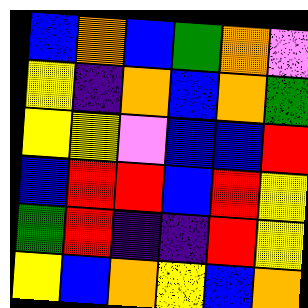[["blue", "orange", "blue", "green", "orange", "violet"], ["yellow", "indigo", "orange", "blue", "orange", "green"], ["yellow", "yellow", "violet", "blue", "blue", "red"], ["blue", "red", "red", "blue", "red", "yellow"], ["green", "red", "indigo", "indigo", "red", "yellow"], ["yellow", "blue", "orange", "yellow", "blue", "orange"]]